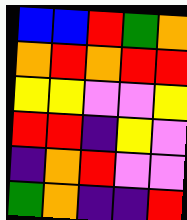[["blue", "blue", "red", "green", "orange"], ["orange", "red", "orange", "red", "red"], ["yellow", "yellow", "violet", "violet", "yellow"], ["red", "red", "indigo", "yellow", "violet"], ["indigo", "orange", "red", "violet", "violet"], ["green", "orange", "indigo", "indigo", "red"]]